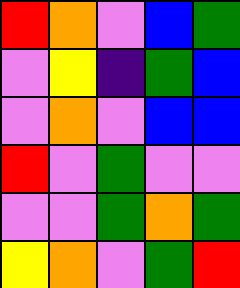[["red", "orange", "violet", "blue", "green"], ["violet", "yellow", "indigo", "green", "blue"], ["violet", "orange", "violet", "blue", "blue"], ["red", "violet", "green", "violet", "violet"], ["violet", "violet", "green", "orange", "green"], ["yellow", "orange", "violet", "green", "red"]]